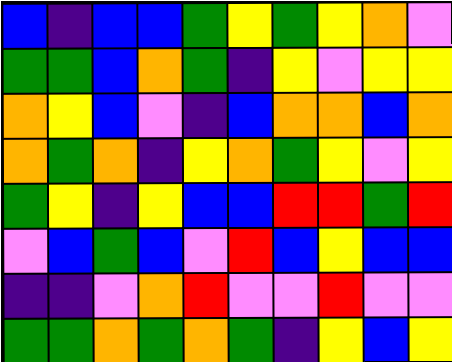[["blue", "indigo", "blue", "blue", "green", "yellow", "green", "yellow", "orange", "violet"], ["green", "green", "blue", "orange", "green", "indigo", "yellow", "violet", "yellow", "yellow"], ["orange", "yellow", "blue", "violet", "indigo", "blue", "orange", "orange", "blue", "orange"], ["orange", "green", "orange", "indigo", "yellow", "orange", "green", "yellow", "violet", "yellow"], ["green", "yellow", "indigo", "yellow", "blue", "blue", "red", "red", "green", "red"], ["violet", "blue", "green", "blue", "violet", "red", "blue", "yellow", "blue", "blue"], ["indigo", "indigo", "violet", "orange", "red", "violet", "violet", "red", "violet", "violet"], ["green", "green", "orange", "green", "orange", "green", "indigo", "yellow", "blue", "yellow"]]